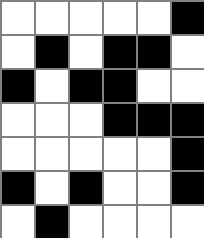[["white", "white", "white", "white", "white", "black"], ["white", "black", "white", "black", "black", "white"], ["black", "white", "black", "black", "white", "white"], ["white", "white", "white", "black", "black", "black"], ["white", "white", "white", "white", "white", "black"], ["black", "white", "black", "white", "white", "black"], ["white", "black", "white", "white", "white", "white"]]